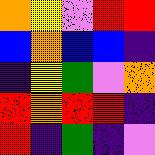[["orange", "yellow", "violet", "red", "red"], ["blue", "orange", "blue", "blue", "indigo"], ["indigo", "yellow", "green", "violet", "orange"], ["red", "orange", "red", "red", "indigo"], ["red", "indigo", "green", "indigo", "violet"]]